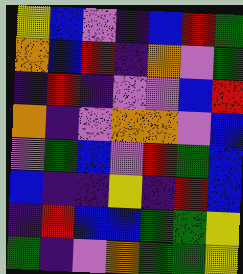[["yellow", "blue", "violet", "indigo", "blue", "red", "green"], ["orange", "blue", "red", "indigo", "orange", "violet", "green"], ["indigo", "red", "indigo", "violet", "violet", "blue", "red"], ["orange", "indigo", "violet", "orange", "orange", "violet", "blue"], ["violet", "green", "blue", "violet", "red", "green", "blue"], ["blue", "indigo", "indigo", "yellow", "indigo", "red", "blue"], ["indigo", "red", "blue", "blue", "green", "green", "yellow"], ["green", "indigo", "violet", "orange", "green", "green", "yellow"]]